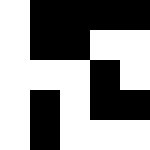[["white", "black", "black", "black", "black"], ["white", "black", "black", "white", "white"], ["white", "white", "white", "black", "white"], ["white", "black", "white", "black", "black"], ["white", "black", "white", "white", "white"]]